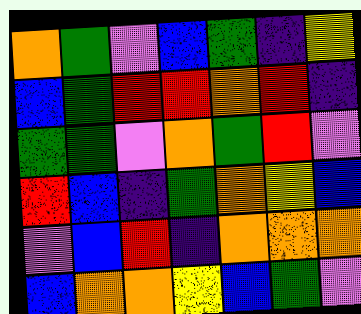[["orange", "green", "violet", "blue", "green", "indigo", "yellow"], ["blue", "green", "red", "red", "orange", "red", "indigo"], ["green", "green", "violet", "orange", "green", "red", "violet"], ["red", "blue", "indigo", "green", "orange", "yellow", "blue"], ["violet", "blue", "red", "indigo", "orange", "orange", "orange"], ["blue", "orange", "orange", "yellow", "blue", "green", "violet"]]